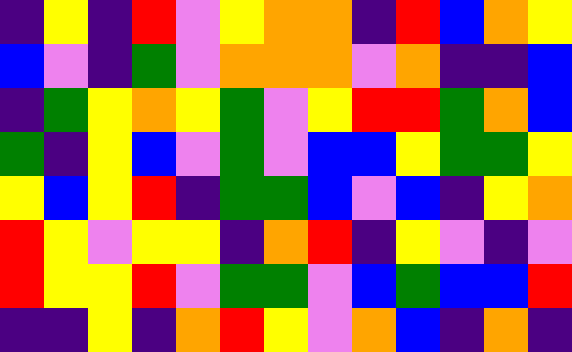[["indigo", "yellow", "indigo", "red", "violet", "yellow", "orange", "orange", "indigo", "red", "blue", "orange", "yellow"], ["blue", "violet", "indigo", "green", "violet", "orange", "orange", "orange", "violet", "orange", "indigo", "indigo", "blue"], ["indigo", "green", "yellow", "orange", "yellow", "green", "violet", "yellow", "red", "red", "green", "orange", "blue"], ["green", "indigo", "yellow", "blue", "violet", "green", "violet", "blue", "blue", "yellow", "green", "green", "yellow"], ["yellow", "blue", "yellow", "red", "indigo", "green", "green", "blue", "violet", "blue", "indigo", "yellow", "orange"], ["red", "yellow", "violet", "yellow", "yellow", "indigo", "orange", "red", "indigo", "yellow", "violet", "indigo", "violet"], ["red", "yellow", "yellow", "red", "violet", "green", "green", "violet", "blue", "green", "blue", "blue", "red"], ["indigo", "indigo", "yellow", "indigo", "orange", "red", "yellow", "violet", "orange", "blue", "indigo", "orange", "indigo"]]